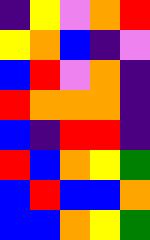[["indigo", "yellow", "violet", "orange", "red"], ["yellow", "orange", "blue", "indigo", "violet"], ["blue", "red", "violet", "orange", "indigo"], ["red", "orange", "orange", "orange", "indigo"], ["blue", "indigo", "red", "red", "indigo"], ["red", "blue", "orange", "yellow", "green"], ["blue", "red", "blue", "blue", "orange"], ["blue", "blue", "orange", "yellow", "green"]]